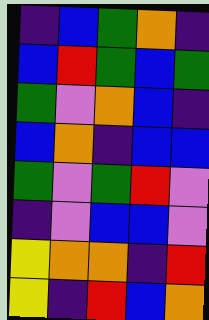[["indigo", "blue", "green", "orange", "indigo"], ["blue", "red", "green", "blue", "green"], ["green", "violet", "orange", "blue", "indigo"], ["blue", "orange", "indigo", "blue", "blue"], ["green", "violet", "green", "red", "violet"], ["indigo", "violet", "blue", "blue", "violet"], ["yellow", "orange", "orange", "indigo", "red"], ["yellow", "indigo", "red", "blue", "orange"]]